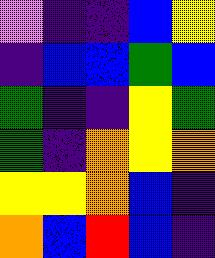[["violet", "indigo", "indigo", "blue", "yellow"], ["indigo", "blue", "blue", "green", "blue"], ["green", "indigo", "indigo", "yellow", "green"], ["green", "indigo", "orange", "yellow", "orange"], ["yellow", "yellow", "orange", "blue", "indigo"], ["orange", "blue", "red", "blue", "indigo"]]